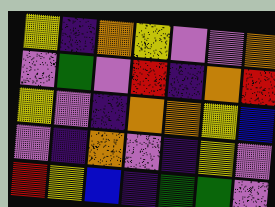[["yellow", "indigo", "orange", "yellow", "violet", "violet", "orange"], ["violet", "green", "violet", "red", "indigo", "orange", "red"], ["yellow", "violet", "indigo", "orange", "orange", "yellow", "blue"], ["violet", "indigo", "orange", "violet", "indigo", "yellow", "violet"], ["red", "yellow", "blue", "indigo", "green", "green", "violet"]]